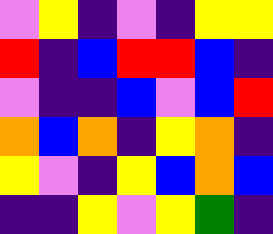[["violet", "yellow", "indigo", "violet", "indigo", "yellow", "yellow"], ["red", "indigo", "blue", "red", "red", "blue", "indigo"], ["violet", "indigo", "indigo", "blue", "violet", "blue", "red"], ["orange", "blue", "orange", "indigo", "yellow", "orange", "indigo"], ["yellow", "violet", "indigo", "yellow", "blue", "orange", "blue"], ["indigo", "indigo", "yellow", "violet", "yellow", "green", "indigo"]]